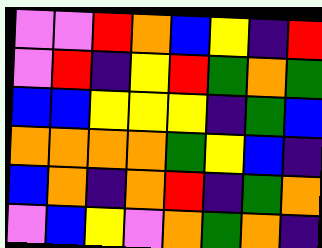[["violet", "violet", "red", "orange", "blue", "yellow", "indigo", "red"], ["violet", "red", "indigo", "yellow", "red", "green", "orange", "green"], ["blue", "blue", "yellow", "yellow", "yellow", "indigo", "green", "blue"], ["orange", "orange", "orange", "orange", "green", "yellow", "blue", "indigo"], ["blue", "orange", "indigo", "orange", "red", "indigo", "green", "orange"], ["violet", "blue", "yellow", "violet", "orange", "green", "orange", "indigo"]]